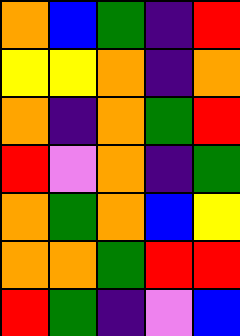[["orange", "blue", "green", "indigo", "red"], ["yellow", "yellow", "orange", "indigo", "orange"], ["orange", "indigo", "orange", "green", "red"], ["red", "violet", "orange", "indigo", "green"], ["orange", "green", "orange", "blue", "yellow"], ["orange", "orange", "green", "red", "red"], ["red", "green", "indigo", "violet", "blue"]]